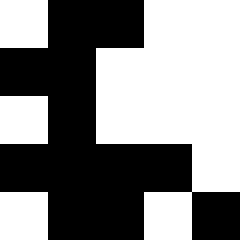[["white", "black", "black", "white", "white"], ["black", "black", "white", "white", "white"], ["white", "black", "white", "white", "white"], ["black", "black", "black", "black", "white"], ["white", "black", "black", "white", "black"]]